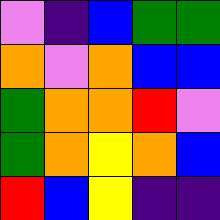[["violet", "indigo", "blue", "green", "green"], ["orange", "violet", "orange", "blue", "blue"], ["green", "orange", "orange", "red", "violet"], ["green", "orange", "yellow", "orange", "blue"], ["red", "blue", "yellow", "indigo", "indigo"]]